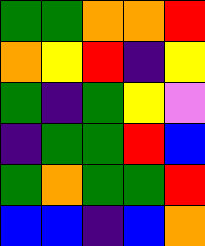[["green", "green", "orange", "orange", "red"], ["orange", "yellow", "red", "indigo", "yellow"], ["green", "indigo", "green", "yellow", "violet"], ["indigo", "green", "green", "red", "blue"], ["green", "orange", "green", "green", "red"], ["blue", "blue", "indigo", "blue", "orange"]]